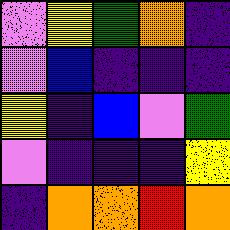[["violet", "yellow", "green", "orange", "indigo"], ["violet", "blue", "indigo", "indigo", "indigo"], ["yellow", "indigo", "blue", "violet", "green"], ["violet", "indigo", "indigo", "indigo", "yellow"], ["indigo", "orange", "orange", "red", "orange"]]